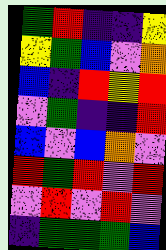[["green", "red", "indigo", "indigo", "yellow"], ["yellow", "green", "blue", "violet", "orange"], ["blue", "indigo", "red", "yellow", "red"], ["violet", "green", "indigo", "indigo", "red"], ["blue", "violet", "blue", "orange", "violet"], ["red", "green", "red", "violet", "red"], ["violet", "red", "violet", "red", "violet"], ["indigo", "green", "green", "green", "blue"]]